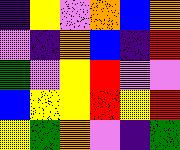[["indigo", "yellow", "violet", "orange", "blue", "orange"], ["violet", "indigo", "orange", "blue", "indigo", "red"], ["green", "violet", "yellow", "red", "violet", "violet"], ["blue", "yellow", "yellow", "red", "yellow", "red"], ["yellow", "green", "orange", "violet", "indigo", "green"]]